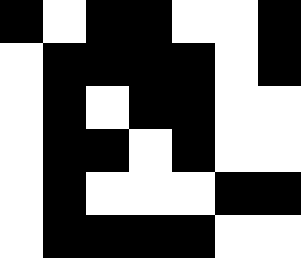[["black", "white", "black", "black", "white", "white", "black"], ["white", "black", "black", "black", "black", "white", "black"], ["white", "black", "white", "black", "black", "white", "white"], ["white", "black", "black", "white", "black", "white", "white"], ["white", "black", "white", "white", "white", "black", "black"], ["white", "black", "black", "black", "black", "white", "white"]]